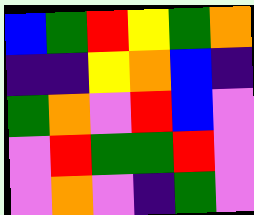[["blue", "green", "red", "yellow", "green", "orange"], ["indigo", "indigo", "yellow", "orange", "blue", "indigo"], ["green", "orange", "violet", "red", "blue", "violet"], ["violet", "red", "green", "green", "red", "violet"], ["violet", "orange", "violet", "indigo", "green", "violet"]]